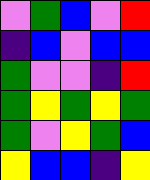[["violet", "green", "blue", "violet", "red"], ["indigo", "blue", "violet", "blue", "blue"], ["green", "violet", "violet", "indigo", "red"], ["green", "yellow", "green", "yellow", "green"], ["green", "violet", "yellow", "green", "blue"], ["yellow", "blue", "blue", "indigo", "yellow"]]